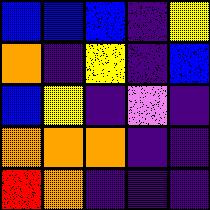[["blue", "blue", "blue", "indigo", "yellow"], ["orange", "indigo", "yellow", "indigo", "blue"], ["blue", "yellow", "indigo", "violet", "indigo"], ["orange", "orange", "orange", "indigo", "indigo"], ["red", "orange", "indigo", "indigo", "indigo"]]